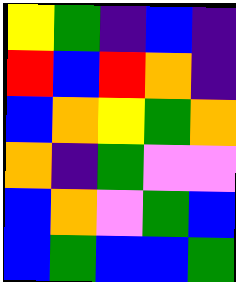[["yellow", "green", "indigo", "blue", "indigo"], ["red", "blue", "red", "orange", "indigo"], ["blue", "orange", "yellow", "green", "orange"], ["orange", "indigo", "green", "violet", "violet"], ["blue", "orange", "violet", "green", "blue"], ["blue", "green", "blue", "blue", "green"]]